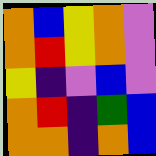[["orange", "blue", "yellow", "orange", "violet"], ["orange", "red", "yellow", "orange", "violet"], ["yellow", "indigo", "violet", "blue", "violet"], ["orange", "red", "indigo", "green", "blue"], ["orange", "orange", "indigo", "orange", "blue"]]